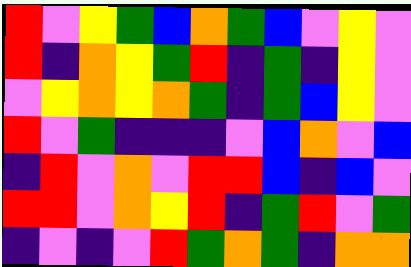[["red", "violet", "yellow", "green", "blue", "orange", "green", "blue", "violet", "yellow", "violet"], ["red", "indigo", "orange", "yellow", "green", "red", "indigo", "green", "indigo", "yellow", "violet"], ["violet", "yellow", "orange", "yellow", "orange", "green", "indigo", "green", "blue", "yellow", "violet"], ["red", "violet", "green", "indigo", "indigo", "indigo", "violet", "blue", "orange", "violet", "blue"], ["indigo", "red", "violet", "orange", "violet", "red", "red", "blue", "indigo", "blue", "violet"], ["red", "red", "violet", "orange", "yellow", "red", "indigo", "green", "red", "violet", "green"], ["indigo", "violet", "indigo", "violet", "red", "green", "orange", "green", "indigo", "orange", "orange"]]